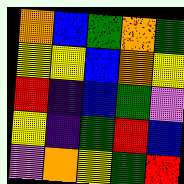[["orange", "blue", "green", "orange", "green"], ["yellow", "yellow", "blue", "orange", "yellow"], ["red", "indigo", "blue", "green", "violet"], ["yellow", "indigo", "green", "red", "blue"], ["violet", "orange", "yellow", "green", "red"]]